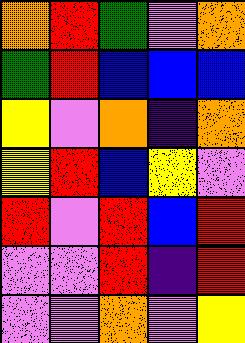[["orange", "red", "green", "violet", "orange"], ["green", "red", "blue", "blue", "blue"], ["yellow", "violet", "orange", "indigo", "orange"], ["yellow", "red", "blue", "yellow", "violet"], ["red", "violet", "red", "blue", "red"], ["violet", "violet", "red", "indigo", "red"], ["violet", "violet", "orange", "violet", "yellow"]]